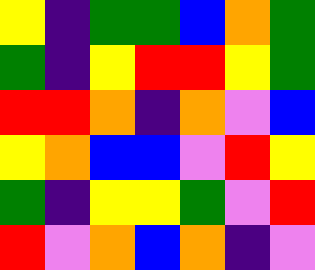[["yellow", "indigo", "green", "green", "blue", "orange", "green"], ["green", "indigo", "yellow", "red", "red", "yellow", "green"], ["red", "red", "orange", "indigo", "orange", "violet", "blue"], ["yellow", "orange", "blue", "blue", "violet", "red", "yellow"], ["green", "indigo", "yellow", "yellow", "green", "violet", "red"], ["red", "violet", "orange", "blue", "orange", "indigo", "violet"]]